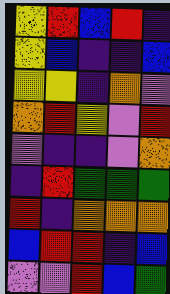[["yellow", "red", "blue", "red", "indigo"], ["yellow", "blue", "indigo", "indigo", "blue"], ["yellow", "yellow", "indigo", "orange", "violet"], ["orange", "red", "yellow", "violet", "red"], ["violet", "indigo", "indigo", "violet", "orange"], ["indigo", "red", "green", "green", "green"], ["red", "indigo", "orange", "orange", "orange"], ["blue", "red", "red", "indigo", "blue"], ["violet", "violet", "red", "blue", "green"]]